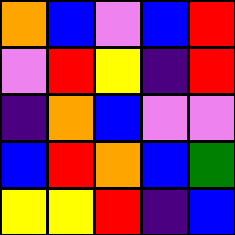[["orange", "blue", "violet", "blue", "red"], ["violet", "red", "yellow", "indigo", "red"], ["indigo", "orange", "blue", "violet", "violet"], ["blue", "red", "orange", "blue", "green"], ["yellow", "yellow", "red", "indigo", "blue"]]